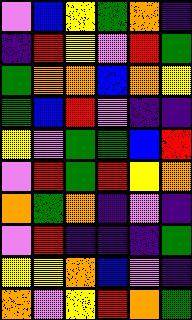[["violet", "blue", "yellow", "green", "orange", "indigo"], ["indigo", "red", "yellow", "violet", "red", "green"], ["green", "orange", "orange", "blue", "orange", "yellow"], ["green", "blue", "red", "violet", "indigo", "indigo"], ["yellow", "violet", "green", "green", "blue", "red"], ["violet", "red", "green", "red", "yellow", "orange"], ["orange", "green", "orange", "indigo", "violet", "indigo"], ["violet", "red", "indigo", "indigo", "indigo", "green"], ["yellow", "yellow", "orange", "blue", "violet", "indigo"], ["orange", "violet", "yellow", "red", "orange", "green"]]